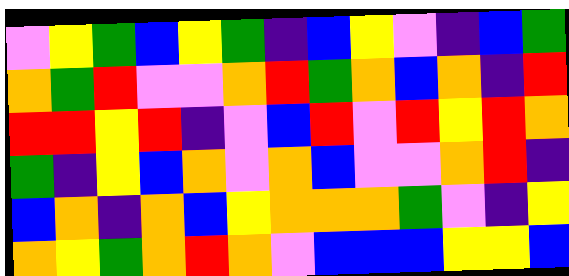[["violet", "yellow", "green", "blue", "yellow", "green", "indigo", "blue", "yellow", "violet", "indigo", "blue", "green"], ["orange", "green", "red", "violet", "violet", "orange", "red", "green", "orange", "blue", "orange", "indigo", "red"], ["red", "red", "yellow", "red", "indigo", "violet", "blue", "red", "violet", "red", "yellow", "red", "orange"], ["green", "indigo", "yellow", "blue", "orange", "violet", "orange", "blue", "violet", "violet", "orange", "red", "indigo"], ["blue", "orange", "indigo", "orange", "blue", "yellow", "orange", "orange", "orange", "green", "violet", "indigo", "yellow"], ["orange", "yellow", "green", "orange", "red", "orange", "violet", "blue", "blue", "blue", "yellow", "yellow", "blue"]]